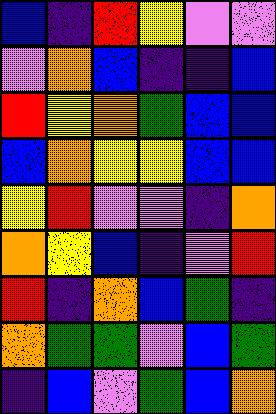[["blue", "indigo", "red", "yellow", "violet", "violet"], ["violet", "orange", "blue", "indigo", "indigo", "blue"], ["red", "yellow", "orange", "green", "blue", "blue"], ["blue", "orange", "yellow", "yellow", "blue", "blue"], ["yellow", "red", "violet", "violet", "indigo", "orange"], ["orange", "yellow", "blue", "indigo", "violet", "red"], ["red", "indigo", "orange", "blue", "green", "indigo"], ["orange", "green", "green", "violet", "blue", "green"], ["indigo", "blue", "violet", "green", "blue", "orange"]]